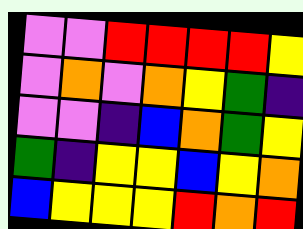[["violet", "violet", "red", "red", "red", "red", "yellow"], ["violet", "orange", "violet", "orange", "yellow", "green", "indigo"], ["violet", "violet", "indigo", "blue", "orange", "green", "yellow"], ["green", "indigo", "yellow", "yellow", "blue", "yellow", "orange"], ["blue", "yellow", "yellow", "yellow", "red", "orange", "red"]]